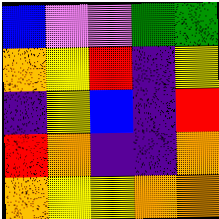[["blue", "violet", "violet", "green", "green"], ["orange", "yellow", "red", "indigo", "yellow"], ["indigo", "yellow", "blue", "indigo", "red"], ["red", "orange", "indigo", "indigo", "orange"], ["orange", "yellow", "yellow", "orange", "orange"]]